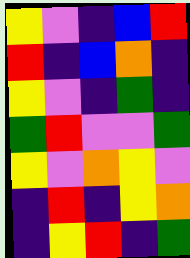[["yellow", "violet", "indigo", "blue", "red"], ["red", "indigo", "blue", "orange", "indigo"], ["yellow", "violet", "indigo", "green", "indigo"], ["green", "red", "violet", "violet", "green"], ["yellow", "violet", "orange", "yellow", "violet"], ["indigo", "red", "indigo", "yellow", "orange"], ["indigo", "yellow", "red", "indigo", "green"]]